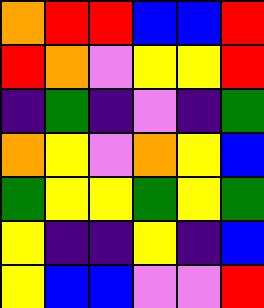[["orange", "red", "red", "blue", "blue", "red"], ["red", "orange", "violet", "yellow", "yellow", "red"], ["indigo", "green", "indigo", "violet", "indigo", "green"], ["orange", "yellow", "violet", "orange", "yellow", "blue"], ["green", "yellow", "yellow", "green", "yellow", "green"], ["yellow", "indigo", "indigo", "yellow", "indigo", "blue"], ["yellow", "blue", "blue", "violet", "violet", "red"]]